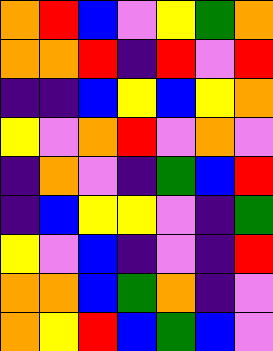[["orange", "red", "blue", "violet", "yellow", "green", "orange"], ["orange", "orange", "red", "indigo", "red", "violet", "red"], ["indigo", "indigo", "blue", "yellow", "blue", "yellow", "orange"], ["yellow", "violet", "orange", "red", "violet", "orange", "violet"], ["indigo", "orange", "violet", "indigo", "green", "blue", "red"], ["indigo", "blue", "yellow", "yellow", "violet", "indigo", "green"], ["yellow", "violet", "blue", "indigo", "violet", "indigo", "red"], ["orange", "orange", "blue", "green", "orange", "indigo", "violet"], ["orange", "yellow", "red", "blue", "green", "blue", "violet"]]